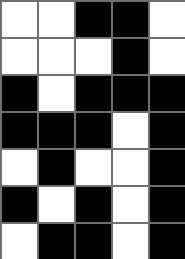[["white", "white", "black", "black", "white"], ["white", "white", "white", "black", "white"], ["black", "white", "black", "black", "black"], ["black", "black", "black", "white", "black"], ["white", "black", "white", "white", "black"], ["black", "white", "black", "white", "black"], ["white", "black", "black", "white", "black"]]